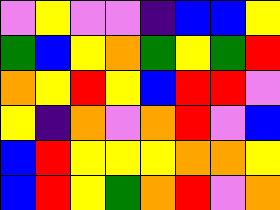[["violet", "yellow", "violet", "violet", "indigo", "blue", "blue", "yellow"], ["green", "blue", "yellow", "orange", "green", "yellow", "green", "red"], ["orange", "yellow", "red", "yellow", "blue", "red", "red", "violet"], ["yellow", "indigo", "orange", "violet", "orange", "red", "violet", "blue"], ["blue", "red", "yellow", "yellow", "yellow", "orange", "orange", "yellow"], ["blue", "red", "yellow", "green", "orange", "red", "violet", "orange"]]